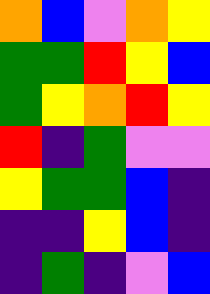[["orange", "blue", "violet", "orange", "yellow"], ["green", "green", "red", "yellow", "blue"], ["green", "yellow", "orange", "red", "yellow"], ["red", "indigo", "green", "violet", "violet"], ["yellow", "green", "green", "blue", "indigo"], ["indigo", "indigo", "yellow", "blue", "indigo"], ["indigo", "green", "indigo", "violet", "blue"]]